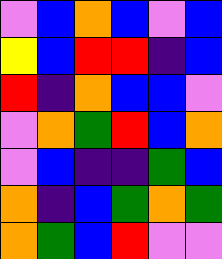[["violet", "blue", "orange", "blue", "violet", "blue"], ["yellow", "blue", "red", "red", "indigo", "blue"], ["red", "indigo", "orange", "blue", "blue", "violet"], ["violet", "orange", "green", "red", "blue", "orange"], ["violet", "blue", "indigo", "indigo", "green", "blue"], ["orange", "indigo", "blue", "green", "orange", "green"], ["orange", "green", "blue", "red", "violet", "violet"]]